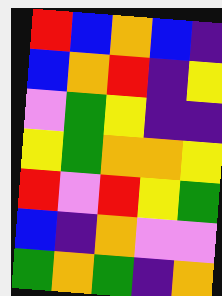[["red", "blue", "orange", "blue", "indigo"], ["blue", "orange", "red", "indigo", "yellow"], ["violet", "green", "yellow", "indigo", "indigo"], ["yellow", "green", "orange", "orange", "yellow"], ["red", "violet", "red", "yellow", "green"], ["blue", "indigo", "orange", "violet", "violet"], ["green", "orange", "green", "indigo", "orange"]]